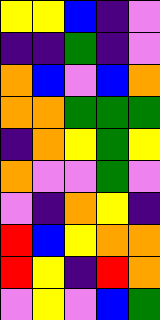[["yellow", "yellow", "blue", "indigo", "violet"], ["indigo", "indigo", "green", "indigo", "violet"], ["orange", "blue", "violet", "blue", "orange"], ["orange", "orange", "green", "green", "green"], ["indigo", "orange", "yellow", "green", "yellow"], ["orange", "violet", "violet", "green", "violet"], ["violet", "indigo", "orange", "yellow", "indigo"], ["red", "blue", "yellow", "orange", "orange"], ["red", "yellow", "indigo", "red", "orange"], ["violet", "yellow", "violet", "blue", "green"]]